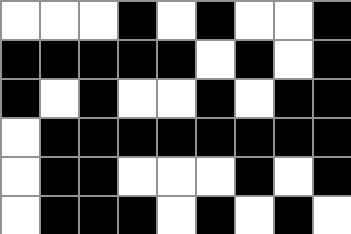[["white", "white", "white", "black", "white", "black", "white", "white", "black"], ["black", "black", "black", "black", "black", "white", "black", "white", "black"], ["black", "white", "black", "white", "white", "black", "white", "black", "black"], ["white", "black", "black", "black", "black", "black", "black", "black", "black"], ["white", "black", "black", "white", "white", "white", "black", "white", "black"], ["white", "black", "black", "black", "white", "black", "white", "black", "white"]]